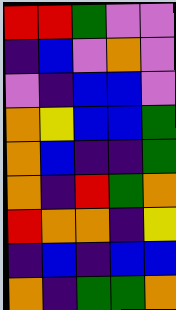[["red", "red", "green", "violet", "violet"], ["indigo", "blue", "violet", "orange", "violet"], ["violet", "indigo", "blue", "blue", "violet"], ["orange", "yellow", "blue", "blue", "green"], ["orange", "blue", "indigo", "indigo", "green"], ["orange", "indigo", "red", "green", "orange"], ["red", "orange", "orange", "indigo", "yellow"], ["indigo", "blue", "indigo", "blue", "blue"], ["orange", "indigo", "green", "green", "orange"]]